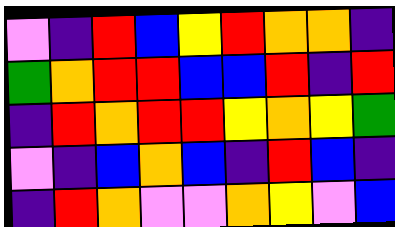[["violet", "indigo", "red", "blue", "yellow", "red", "orange", "orange", "indigo"], ["green", "orange", "red", "red", "blue", "blue", "red", "indigo", "red"], ["indigo", "red", "orange", "red", "red", "yellow", "orange", "yellow", "green"], ["violet", "indigo", "blue", "orange", "blue", "indigo", "red", "blue", "indigo"], ["indigo", "red", "orange", "violet", "violet", "orange", "yellow", "violet", "blue"]]